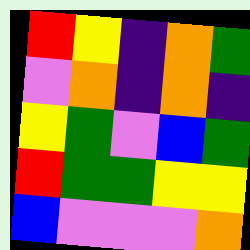[["red", "yellow", "indigo", "orange", "green"], ["violet", "orange", "indigo", "orange", "indigo"], ["yellow", "green", "violet", "blue", "green"], ["red", "green", "green", "yellow", "yellow"], ["blue", "violet", "violet", "violet", "orange"]]